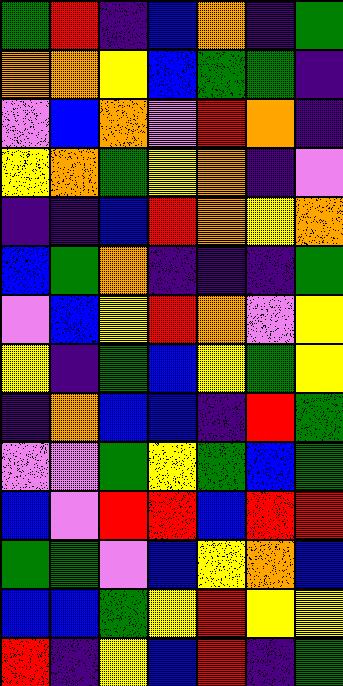[["green", "red", "indigo", "blue", "orange", "indigo", "green"], ["orange", "orange", "yellow", "blue", "green", "green", "indigo"], ["violet", "blue", "orange", "violet", "red", "orange", "indigo"], ["yellow", "orange", "green", "yellow", "orange", "indigo", "violet"], ["indigo", "indigo", "blue", "red", "orange", "yellow", "orange"], ["blue", "green", "orange", "indigo", "indigo", "indigo", "green"], ["violet", "blue", "yellow", "red", "orange", "violet", "yellow"], ["yellow", "indigo", "green", "blue", "yellow", "green", "yellow"], ["indigo", "orange", "blue", "blue", "indigo", "red", "green"], ["violet", "violet", "green", "yellow", "green", "blue", "green"], ["blue", "violet", "red", "red", "blue", "red", "red"], ["green", "green", "violet", "blue", "yellow", "orange", "blue"], ["blue", "blue", "green", "yellow", "red", "yellow", "yellow"], ["red", "indigo", "yellow", "blue", "red", "indigo", "green"]]